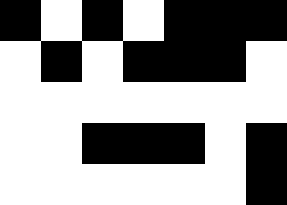[["black", "white", "black", "white", "black", "black", "black"], ["white", "black", "white", "black", "black", "black", "white"], ["white", "white", "white", "white", "white", "white", "white"], ["white", "white", "black", "black", "black", "white", "black"], ["white", "white", "white", "white", "white", "white", "black"]]